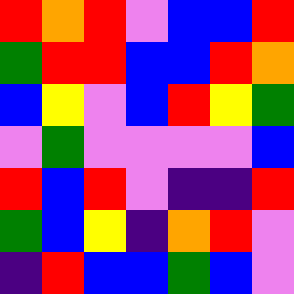[["red", "orange", "red", "violet", "blue", "blue", "red"], ["green", "red", "red", "blue", "blue", "red", "orange"], ["blue", "yellow", "violet", "blue", "red", "yellow", "green"], ["violet", "green", "violet", "violet", "violet", "violet", "blue"], ["red", "blue", "red", "violet", "indigo", "indigo", "red"], ["green", "blue", "yellow", "indigo", "orange", "red", "violet"], ["indigo", "red", "blue", "blue", "green", "blue", "violet"]]